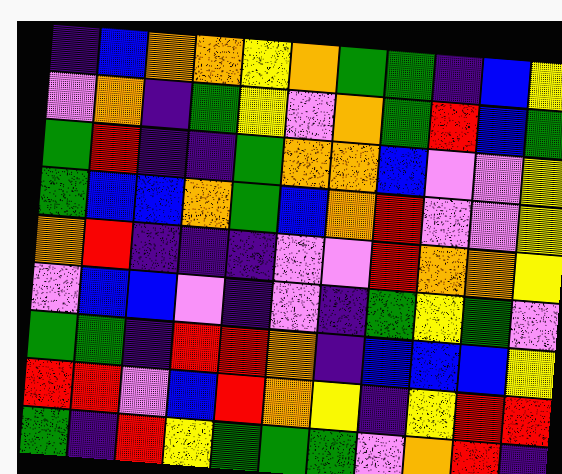[["indigo", "blue", "orange", "orange", "yellow", "orange", "green", "green", "indigo", "blue", "yellow"], ["violet", "orange", "indigo", "green", "yellow", "violet", "orange", "green", "red", "blue", "green"], ["green", "red", "indigo", "indigo", "green", "orange", "orange", "blue", "violet", "violet", "yellow"], ["green", "blue", "blue", "orange", "green", "blue", "orange", "red", "violet", "violet", "yellow"], ["orange", "red", "indigo", "indigo", "indigo", "violet", "violet", "red", "orange", "orange", "yellow"], ["violet", "blue", "blue", "violet", "indigo", "violet", "indigo", "green", "yellow", "green", "violet"], ["green", "green", "indigo", "red", "red", "orange", "indigo", "blue", "blue", "blue", "yellow"], ["red", "red", "violet", "blue", "red", "orange", "yellow", "indigo", "yellow", "red", "red"], ["green", "indigo", "red", "yellow", "green", "green", "green", "violet", "orange", "red", "indigo"]]